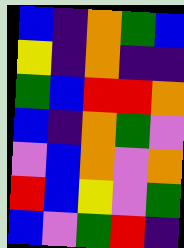[["blue", "indigo", "orange", "green", "blue"], ["yellow", "indigo", "orange", "indigo", "indigo"], ["green", "blue", "red", "red", "orange"], ["blue", "indigo", "orange", "green", "violet"], ["violet", "blue", "orange", "violet", "orange"], ["red", "blue", "yellow", "violet", "green"], ["blue", "violet", "green", "red", "indigo"]]